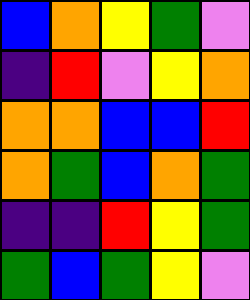[["blue", "orange", "yellow", "green", "violet"], ["indigo", "red", "violet", "yellow", "orange"], ["orange", "orange", "blue", "blue", "red"], ["orange", "green", "blue", "orange", "green"], ["indigo", "indigo", "red", "yellow", "green"], ["green", "blue", "green", "yellow", "violet"]]